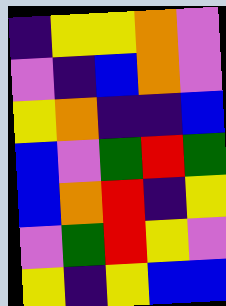[["indigo", "yellow", "yellow", "orange", "violet"], ["violet", "indigo", "blue", "orange", "violet"], ["yellow", "orange", "indigo", "indigo", "blue"], ["blue", "violet", "green", "red", "green"], ["blue", "orange", "red", "indigo", "yellow"], ["violet", "green", "red", "yellow", "violet"], ["yellow", "indigo", "yellow", "blue", "blue"]]